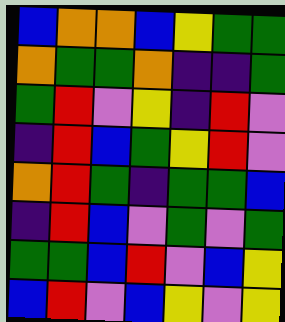[["blue", "orange", "orange", "blue", "yellow", "green", "green"], ["orange", "green", "green", "orange", "indigo", "indigo", "green"], ["green", "red", "violet", "yellow", "indigo", "red", "violet"], ["indigo", "red", "blue", "green", "yellow", "red", "violet"], ["orange", "red", "green", "indigo", "green", "green", "blue"], ["indigo", "red", "blue", "violet", "green", "violet", "green"], ["green", "green", "blue", "red", "violet", "blue", "yellow"], ["blue", "red", "violet", "blue", "yellow", "violet", "yellow"]]